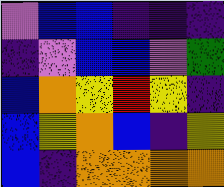[["violet", "blue", "blue", "indigo", "indigo", "indigo"], ["indigo", "violet", "blue", "blue", "violet", "green"], ["blue", "orange", "yellow", "red", "yellow", "indigo"], ["blue", "yellow", "orange", "blue", "indigo", "yellow"], ["blue", "indigo", "orange", "orange", "orange", "orange"]]